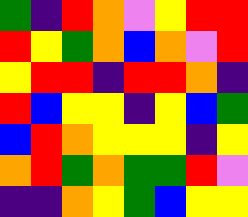[["green", "indigo", "red", "orange", "violet", "yellow", "red", "red"], ["red", "yellow", "green", "orange", "blue", "orange", "violet", "red"], ["yellow", "red", "red", "indigo", "red", "red", "orange", "indigo"], ["red", "blue", "yellow", "yellow", "indigo", "yellow", "blue", "green"], ["blue", "red", "orange", "yellow", "yellow", "yellow", "indigo", "yellow"], ["orange", "red", "green", "orange", "green", "green", "red", "violet"], ["indigo", "indigo", "orange", "yellow", "green", "blue", "yellow", "yellow"]]